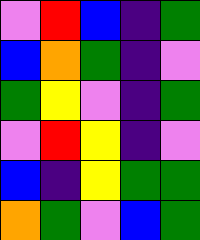[["violet", "red", "blue", "indigo", "green"], ["blue", "orange", "green", "indigo", "violet"], ["green", "yellow", "violet", "indigo", "green"], ["violet", "red", "yellow", "indigo", "violet"], ["blue", "indigo", "yellow", "green", "green"], ["orange", "green", "violet", "blue", "green"]]